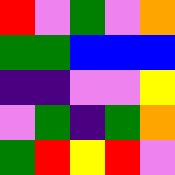[["red", "violet", "green", "violet", "orange"], ["green", "green", "blue", "blue", "blue"], ["indigo", "indigo", "violet", "violet", "yellow"], ["violet", "green", "indigo", "green", "orange"], ["green", "red", "yellow", "red", "violet"]]